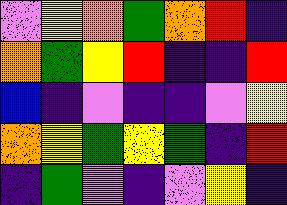[["violet", "yellow", "orange", "green", "orange", "red", "indigo"], ["orange", "green", "yellow", "red", "indigo", "indigo", "red"], ["blue", "indigo", "violet", "indigo", "indigo", "violet", "yellow"], ["orange", "yellow", "green", "yellow", "green", "indigo", "red"], ["indigo", "green", "violet", "indigo", "violet", "yellow", "indigo"]]